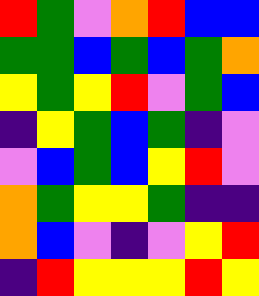[["red", "green", "violet", "orange", "red", "blue", "blue"], ["green", "green", "blue", "green", "blue", "green", "orange"], ["yellow", "green", "yellow", "red", "violet", "green", "blue"], ["indigo", "yellow", "green", "blue", "green", "indigo", "violet"], ["violet", "blue", "green", "blue", "yellow", "red", "violet"], ["orange", "green", "yellow", "yellow", "green", "indigo", "indigo"], ["orange", "blue", "violet", "indigo", "violet", "yellow", "red"], ["indigo", "red", "yellow", "yellow", "yellow", "red", "yellow"]]